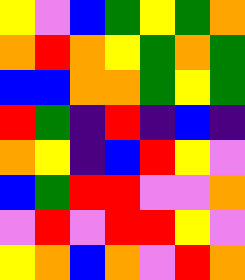[["yellow", "violet", "blue", "green", "yellow", "green", "orange"], ["orange", "red", "orange", "yellow", "green", "orange", "green"], ["blue", "blue", "orange", "orange", "green", "yellow", "green"], ["red", "green", "indigo", "red", "indigo", "blue", "indigo"], ["orange", "yellow", "indigo", "blue", "red", "yellow", "violet"], ["blue", "green", "red", "red", "violet", "violet", "orange"], ["violet", "red", "violet", "red", "red", "yellow", "violet"], ["yellow", "orange", "blue", "orange", "violet", "red", "orange"]]